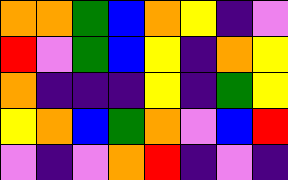[["orange", "orange", "green", "blue", "orange", "yellow", "indigo", "violet"], ["red", "violet", "green", "blue", "yellow", "indigo", "orange", "yellow"], ["orange", "indigo", "indigo", "indigo", "yellow", "indigo", "green", "yellow"], ["yellow", "orange", "blue", "green", "orange", "violet", "blue", "red"], ["violet", "indigo", "violet", "orange", "red", "indigo", "violet", "indigo"]]